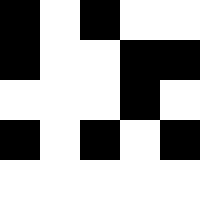[["black", "white", "black", "white", "white"], ["black", "white", "white", "black", "black"], ["white", "white", "white", "black", "white"], ["black", "white", "black", "white", "black"], ["white", "white", "white", "white", "white"]]